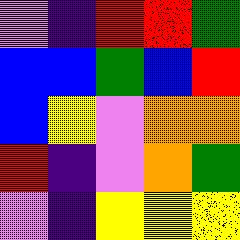[["violet", "indigo", "red", "red", "green"], ["blue", "blue", "green", "blue", "red"], ["blue", "yellow", "violet", "orange", "orange"], ["red", "indigo", "violet", "orange", "green"], ["violet", "indigo", "yellow", "yellow", "yellow"]]